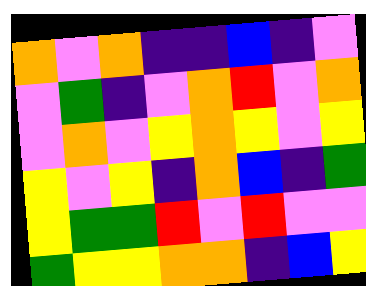[["orange", "violet", "orange", "indigo", "indigo", "blue", "indigo", "violet"], ["violet", "green", "indigo", "violet", "orange", "red", "violet", "orange"], ["violet", "orange", "violet", "yellow", "orange", "yellow", "violet", "yellow"], ["yellow", "violet", "yellow", "indigo", "orange", "blue", "indigo", "green"], ["yellow", "green", "green", "red", "violet", "red", "violet", "violet"], ["green", "yellow", "yellow", "orange", "orange", "indigo", "blue", "yellow"]]